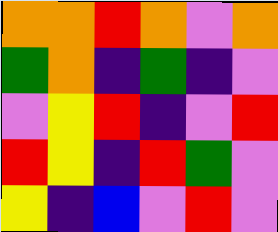[["orange", "orange", "red", "orange", "violet", "orange"], ["green", "orange", "indigo", "green", "indigo", "violet"], ["violet", "yellow", "red", "indigo", "violet", "red"], ["red", "yellow", "indigo", "red", "green", "violet"], ["yellow", "indigo", "blue", "violet", "red", "violet"]]